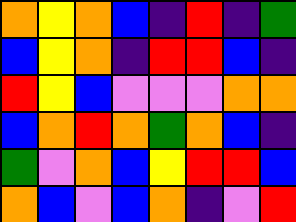[["orange", "yellow", "orange", "blue", "indigo", "red", "indigo", "green"], ["blue", "yellow", "orange", "indigo", "red", "red", "blue", "indigo"], ["red", "yellow", "blue", "violet", "violet", "violet", "orange", "orange"], ["blue", "orange", "red", "orange", "green", "orange", "blue", "indigo"], ["green", "violet", "orange", "blue", "yellow", "red", "red", "blue"], ["orange", "blue", "violet", "blue", "orange", "indigo", "violet", "red"]]